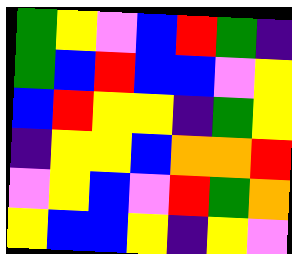[["green", "yellow", "violet", "blue", "red", "green", "indigo"], ["green", "blue", "red", "blue", "blue", "violet", "yellow"], ["blue", "red", "yellow", "yellow", "indigo", "green", "yellow"], ["indigo", "yellow", "yellow", "blue", "orange", "orange", "red"], ["violet", "yellow", "blue", "violet", "red", "green", "orange"], ["yellow", "blue", "blue", "yellow", "indigo", "yellow", "violet"]]